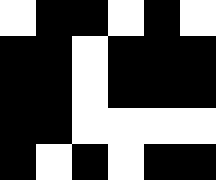[["white", "black", "black", "white", "black", "white"], ["black", "black", "white", "black", "black", "black"], ["black", "black", "white", "black", "black", "black"], ["black", "black", "white", "white", "white", "white"], ["black", "white", "black", "white", "black", "black"]]